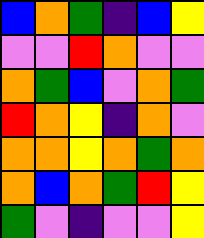[["blue", "orange", "green", "indigo", "blue", "yellow"], ["violet", "violet", "red", "orange", "violet", "violet"], ["orange", "green", "blue", "violet", "orange", "green"], ["red", "orange", "yellow", "indigo", "orange", "violet"], ["orange", "orange", "yellow", "orange", "green", "orange"], ["orange", "blue", "orange", "green", "red", "yellow"], ["green", "violet", "indigo", "violet", "violet", "yellow"]]